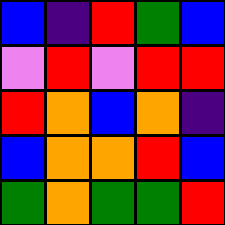[["blue", "indigo", "red", "green", "blue"], ["violet", "red", "violet", "red", "red"], ["red", "orange", "blue", "orange", "indigo"], ["blue", "orange", "orange", "red", "blue"], ["green", "orange", "green", "green", "red"]]